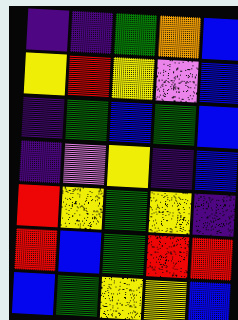[["indigo", "indigo", "green", "orange", "blue"], ["yellow", "red", "yellow", "violet", "blue"], ["indigo", "green", "blue", "green", "blue"], ["indigo", "violet", "yellow", "indigo", "blue"], ["red", "yellow", "green", "yellow", "indigo"], ["red", "blue", "green", "red", "red"], ["blue", "green", "yellow", "yellow", "blue"]]